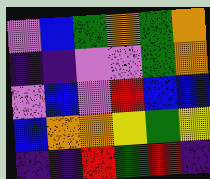[["violet", "blue", "green", "orange", "green", "orange"], ["indigo", "indigo", "violet", "violet", "green", "orange"], ["violet", "blue", "violet", "red", "blue", "blue"], ["blue", "orange", "orange", "yellow", "green", "yellow"], ["indigo", "indigo", "red", "green", "red", "indigo"]]